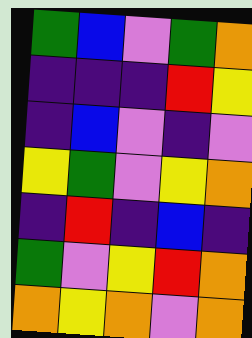[["green", "blue", "violet", "green", "orange"], ["indigo", "indigo", "indigo", "red", "yellow"], ["indigo", "blue", "violet", "indigo", "violet"], ["yellow", "green", "violet", "yellow", "orange"], ["indigo", "red", "indigo", "blue", "indigo"], ["green", "violet", "yellow", "red", "orange"], ["orange", "yellow", "orange", "violet", "orange"]]